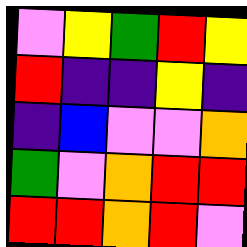[["violet", "yellow", "green", "red", "yellow"], ["red", "indigo", "indigo", "yellow", "indigo"], ["indigo", "blue", "violet", "violet", "orange"], ["green", "violet", "orange", "red", "red"], ["red", "red", "orange", "red", "violet"]]